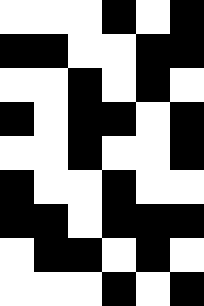[["white", "white", "white", "black", "white", "black"], ["black", "black", "white", "white", "black", "black"], ["white", "white", "black", "white", "black", "white"], ["black", "white", "black", "black", "white", "black"], ["white", "white", "black", "white", "white", "black"], ["black", "white", "white", "black", "white", "white"], ["black", "black", "white", "black", "black", "black"], ["white", "black", "black", "white", "black", "white"], ["white", "white", "white", "black", "white", "black"]]